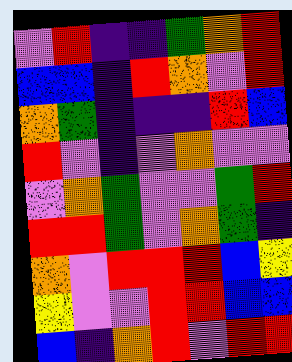[["violet", "red", "indigo", "indigo", "green", "orange", "red"], ["blue", "blue", "indigo", "red", "orange", "violet", "red"], ["orange", "green", "indigo", "indigo", "indigo", "red", "blue"], ["red", "violet", "indigo", "violet", "orange", "violet", "violet"], ["violet", "orange", "green", "violet", "violet", "green", "red"], ["red", "red", "green", "violet", "orange", "green", "indigo"], ["orange", "violet", "red", "red", "red", "blue", "yellow"], ["yellow", "violet", "violet", "red", "red", "blue", "blue"], ["blue", "indigo", "orange", "red", "violet", "red", "red"]]